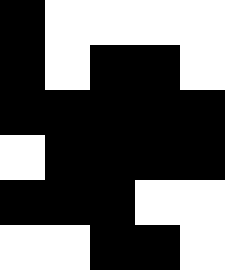[["black", "white", "white", "white", "white"], ["black", "white", "black", "black", "white"], ["black", "black", "black", "black", "black"], ["white", "black", "black", "black", "black"], ["black", "black", "black", "white", "white"], ["white", "white", "black", "black", "white"]]